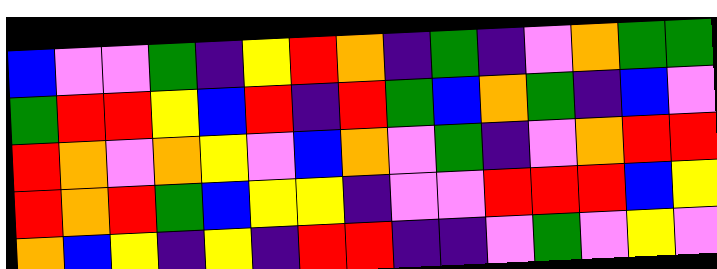[["blue", "violet", "violet", "green", "indigo", "yellow", "red", "orange", "indigo", "green", "indigo", "violet", "orange", "green", "green"], ["green", "red", "red", "yellow", "blue", "red", "indigo", "red", "green", "blue", "orange", "green", "indigo", "blue", "violet"], ["red", "orange", "violet", "orange", "yellow", "violet", "blue", "orange", "violet", "green", "indigo", "violet", "orange", "red", "red"], ["red", "orange", "red", "green", "blue", "yellow", "yellow", "indigo", "violet", "violet", "red", "red", "red", "blue", "yellow"], ["orange", "blue", "yellow", "indigo", "yellow", "indigo", "red", "red", "indigo", "indigo", "violet", "green", "violet", "yellow", "violet"]]